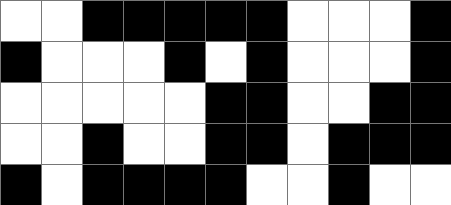[["white", "white", "black", "black", "black", "black", "black", "white", "white", "white", "black"], ["black", "white", "white", "white", "black", "white", "black", "white", "white", "white", "black"], ["white", "white", "white", "white", "white", "black", "black", "white", "white", "black", "black"], ["white", "white", "black", "white", "white", "black", "black", "white", "black", "black", "black"], ["black", "white", "black", "black", "black", "black", "white", "white", "black", "white", "white"]]